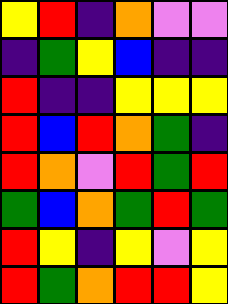[["yellow", "red", "indigo", "orange", "violet", "violet"], ["indigo", "green", "yellow", "blue", "indigo", "indigo"], ["red", "indigo", "indigo", "yellow", "yellow", "yellow"], ["red", "blue", "red", "orange", "green", "indigo"], ["red", "orange", "violet", "red", "green", "red"], ["green", "blue", "orange", "green", "red", "green"], ["red", "yellow", "indigo", "yellow", "violet", "yellow"], ["red", "green", "orange", "red", "red", "yellow"]]